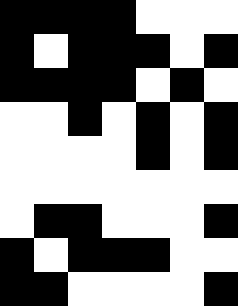[["black", "black", "black", "black", "white", "white", "white"], ["black", "white", "black", "black", "black", "white", "black"], ["black", "black", "black", "black", "white", "black", "white"], ["white", "white", "black", "white", "black", "white", "black"], ["white", "white", "white", "white", "black", "white", "black"], ["white", "white", "white", "white", "white", "white", "white"], ["white", "black", "black", "white", "white", "white", "black"], ["black", "white", "black", "black", "black", "white", "white"], ["black", "black", "white", "white", "white", "white", "black"]]